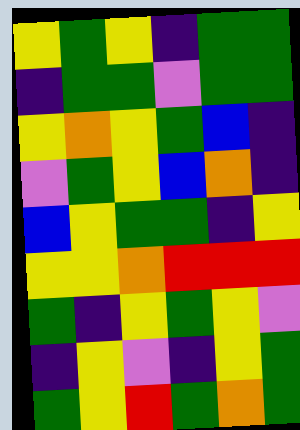[["yellow", "green", "yellow", "indigo", "green", "green"], ["indigo", "green", "green", "violet", "green", "green"], ["yellow", "orange", "yellow", "green", "blue", "indigo"], ["violet", "green", "yellow", "blue", "orange", "indigo"], ["blue", "yellow", "green", "green", "indigo", "yellow"], ["yellow", "yellow", "orange", "red", "red", "red"], ["green", "indigo", "yellow", "green", "yellow", "violet"], ["indigo", "yellow", "violet", "indigo", "yellow", "green"], ["green", "yellow", "red", "green", "orange", "green"]]